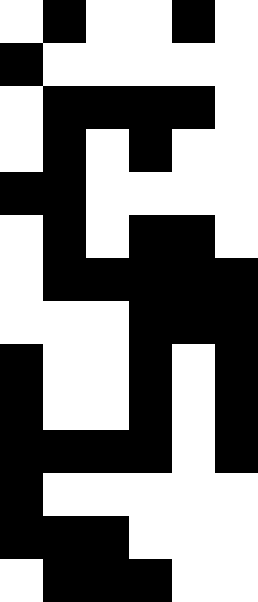[["white", "black", "white", "white", "black", "white"], ["black", "white", "white", "white", "white", "white"], ["white", "black", "black", "black", "black", "white"], ["white", "black", "white", "black", "white", "white"], ["black", "black", "white", "white", "white", "white"], ["white", "black", "white", "black", "black", "white"], ["white", "black", "black", "black", "black", "black"], ["white", "white", "white", "black", "black", "black"], ["black", "white", "white", "black", "white", "black"], ["black", "white", "white", "black", "white", "black"], ["black", "black", "black", "black", "white", "black"], ["black", "white", "white", "white", "white", "white"], ["black", "black", "black", "white", "white", "white"], ["white", "black", "black", "black", "white", "white"]]